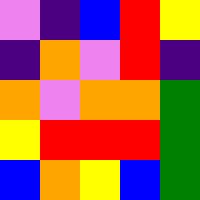[["violet", "indigo", "blue", "red", "yellow"], ["indigo", "orange", "violet", "red", "indigo"], ["orange", "violet", "orange", "orange", "green"], ["yellow", "red", "red", "red", "green"], ["blue", "orange", "yellow", "blue", "green"]]